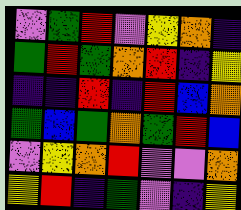[["violet", "green", "red", "violet", "yellow", "orange", "indigo"], ["green", "red", "green", "orange", "red", "indigo", "yellow"], ["indigo", "indigo", "red", "indigo", "red", "blue", "orange"], ["green", "blue", "green", "orange", "green", "red", "blue"], ["violet", "yellow", "orange", "red", "violet", "violet", "orange"], ["yellow", "red", "indigo", "green", "violet", "indigo", "yellow"]]